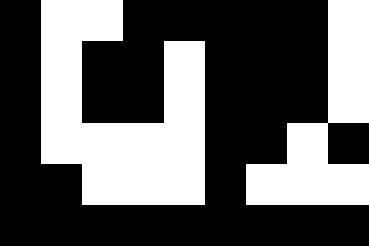[["black", "white", "white", "black", "black", "black", "black", "black", "white"], ["black", "white", "black", "black", "white", "black", "black", "black", "white"], ["black", "white", "black", "black", "white", "black", "black", "black", "white"], ["black", "white", "white", "white", "white", "black", "black", "white", "black"], ["black", "black", "white", "white", "white", "black", "white", "white", "white"], ["black", "black", "black", "black", "black", "black", "black", "black", "black"]]